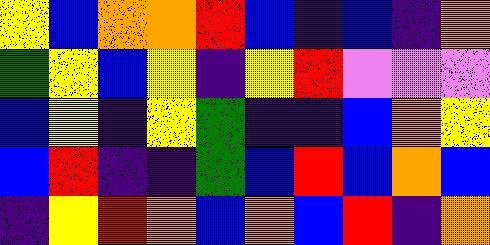[["yellow", "blue", "orange", "orange", "red", "blue", "indigo", "blue", "indigo", "orange"], ["green", "yellow", "blue", "yellow", "indigo", "yellow", "red", "violet", "violet", "violet"], ["blue", "yellow", "indigo", "yellow", "green", "indigo", "indigo", "blue", "orange", "yellow"], ["blue", "red", "indigo", "indigo", "green", "blue", "red", "blue", "orange", "blue"], ["indigo", "yellow", "red", "orange", "blue", "orange", "blue", "red", "indigo", "orange"]]